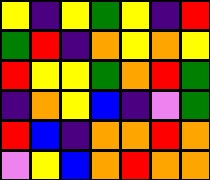[["yellow", "indigo", "yellow", "green", "yellow", "indigo", "red"], ["green", "red", "indigo", "orange", "yellow", "orange", "yellow"], ["red", "yellow", "yellow", "green", "orange", "red", "green"], ["indigo", "orange", "yellow", "blue", "indigo", "violet", "green"], ["red", "blue", "indigo", "orange", "orange", "red", "orange"], ["violet", "yellow", "blue", "orange", "red", "orange", "orange"]]